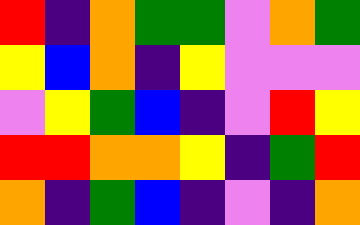[["red", "indigo", "orange", "green", "green", "violet", "orange", "green"], ["yellow", "blue", "orange", "indigo", "yellow", "violet", "violet", "violet"], ["violet", "yellow", "green", "blue", "indigo", "violet", "red", "yellow"], ["red", "red", "orange", "orange", "yellow", "indigo", "green", "red"], ["orange", "indigo", "green", "blue", "indigo", "violet", "indigo", "orange"]]